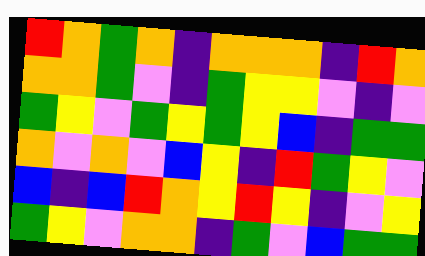[["red", "orange", "green", "orange", "indigo", "orange", "orange", "orange", "indigo", "red", "orange"], ["orange", "orange", "green", "violet", "indigo", "green", "yellow", "yellow", "violet", "indigo", "violet"], ["green", "yellow", "violet", "green", "yellow", "green", "yellow", "blue", "indigo", "green", "green"], ["orange", "violet", "orange", "violet", "blue", "yellow", "indigo", "red", "green", "yellow", "violet"], ["blue", "indigo", "blue", "red", "orange", "yellow", "red", "yellow", "indigo", "violet", "yellow"], ["green", "yellow", "violet", "orange", "orange", "indigo", "green", "violet", "blue", "green", "green"]]